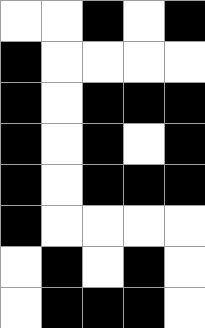[["white", "white", "black", "white", "black"], ["black", "white", "white", "white", "white"], ["black", "white", "black", "black", "black"], ["black", "white", "black", "white", "black"], ["black", "white", "black", "black", "black"], ["black", "white", "white", "white", "white"], ["white", "black", "white", "black", "white"], ["white", "black", "black", "black", "white"]]